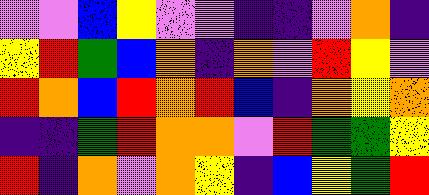[["violet", "violet", "blue", "yellow", "violet", "violet", "indigo", "indigo", "violet", "orange", "indigo"], ["yellow", "red", "green", "blue", "orange", "indigo", "orange", "violet", "red", "yellow", "violet"], ["red", "orange", "blue", "red", "orange", "red", "blue", "indigo", "orange", "yellow", "orange"], ["indigo", "indigo", "green", "red", "orange", "orange", "violet", "red", "green", "green", "yellow"], ["red", "indigo", "orange", "violet", "orange", "yellow", "indigo", "blue", "yellow", "green", "red"]]